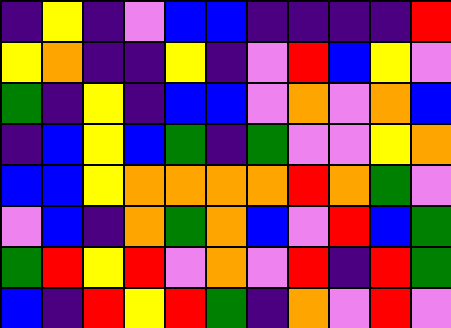[["indigo", "yellow", "indigo", "violet", "blue", "blue", "indigo", "indigo", "indigo", "indigo", "red"], ["yellow", "orange", "indigo", "indigo", "yellow", "indigo", "violet", "red", "blue", "yellow", "violet"], ["green", "indigo", "yellow", "indigo", "blue", "blue", "violet", "orange", "violet", "orange", "blue"], ["indigo", "blue", "yellow", "blue", "green", "indigo", "green", "violet", "violet", "yellow", "orange"], ["blue", "blue", "yellow", "orange", "orange", "orange", "orange", "red", "orange", "green", "violet"], ["violet", "blue", "indigo", "orange", "green", "orange", "blue", "violet", "red", "blue", "green"], ["green", "red", "yellow", "red", "violet", "orange", "violet", "red", "indigo", "red", "green"], ["blue", "indigo", "red", "yellow", "red", "green", "indigo", "orange", "violet", "red", "violet"]]